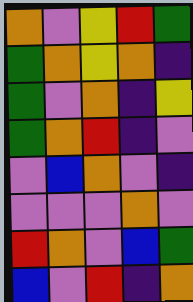[["orange", "violet", "yellow", "red", "green"], ["green", "orange", "yellow", "orange", "indigo"], ["green", "violet", "orange", "indigo", "yellow"], ["green", "orange", "red", "indigo", "violet"], ["violet", "blue", "orange", "violet", "indigo"], ["violet", "violet", "violet", "orange", "violet"], ["red", "orange", "violet", "blue", "green"], ["blue", "violet", "red", "indigo", "orange"]]